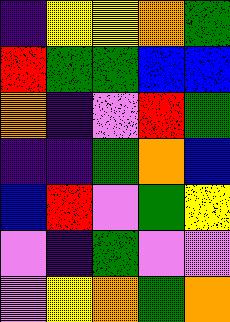[["indigo", "yellow", "yellow", "orange", "green"], ["red", "green", "green", "blue", "blue"], ["orange", "indigo", "violet", "red", "green"], ["indigo", "indigo", "green", "orange", "blue"], ["blue", "red", "violet", "green", "yellow"], ["violet", "indigo", "green", "violet", "violet"], ["violet", "yellow", "orange", "green", "orange"]]